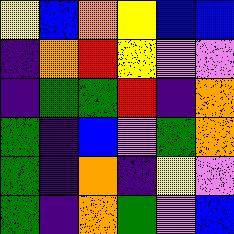[["yellow", "blue", "orange", "yellow", "blue", "blue"], ["indigo", "orange", "red", "yellow", "violet", "violet"], ["indigo", "green", "green", "red", "indigo", "orange"], ["green", "indigo", "blue", "violet", "green", "orange"], ["green", "indigo", "orange", "indigo", "yellow", "violet"], ["green", "indigo", "orange", "green", "violet", "blue"]]